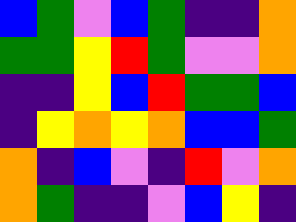[["blue", "green", "violet", "blue", "green", "indigo", "indigo", "orange"], ["green", "green", "yellow", "red", "green", "violet", "violet", "orange"], ["indigo", "indigo", "yellow", "blue", "red", "green", "green", "blue"], ["indigo", "yellow", "orange", "yellow", "orange", "blue", "blue", "green"], ["orange", "indigo", "blue", "violet", "indigo", "red", "violet", "orange"], ["orange", "green", "indigo", "indigo", "violet", "blue", "yellow", "indigo"]]